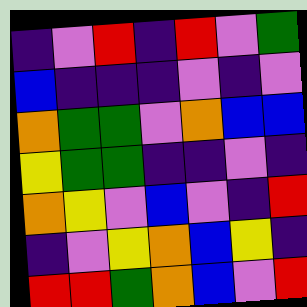[["indigo", "violet", "red", "indigo", "red", "violet", "green"], ["blue", "indigo", "indigo", "indigo", "violet", "indigo", "violet"], ["orange", "green", "green", "violet", "orange", "blue", "blue"], ["yellow", "green", "green", "indigo", "indigo", "violet", "indigo"], ["orange", "yellow", "violet", "blue", "violet", "indigo", "red"], ["indigo", "violet", "yellow", "orange", "blue", "yellow", "indigo"], ["red", "red", "green", "orange", "blue", "violet", "red"]]